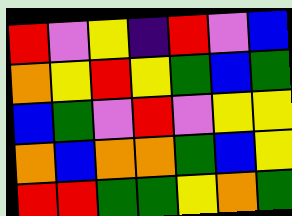[["red", "violet", "yellow", "indigo", "red", "violet", "blue"], ["orange", "yellow", "red", "yellow", "green", "blue", "green"], ["blue", "green", "violet", "red", "violet", "yellow", "yellow"], ["orange", "blue", "orange", "orange", "green", "blue", "yellow"], ["red", "red", "green", "green", "yellow", "orange", "green"]]